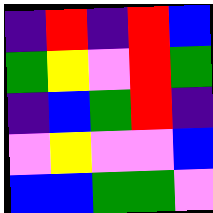[["indigo", "red", "indigo", "red", "blue"], ["green", "yellow", "violet", "red", "green"], ["indigo", "blue", "green", "red", "indigo"], ["violet", "yellow", "violet", "violet", "blue"], ["blue", "blue", "green", "green", "violet"]]